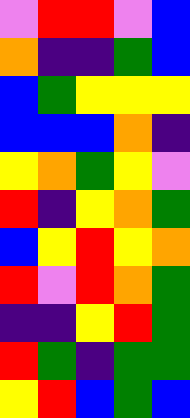[["violet", "red", "red", "violet", "blue"], ["orange", "indigo", "indigo", "green", "blue"], ["blue", "green", "yellow", "yellow", "yellow"], ["blue", "blue", "blue", "orange", "indigo"], ["yellow", "orange", "green", "yellow", "violet"], ["red", "indigo", "yellow", "orange", "green"], ["blue", "yellow", "red", "yellow", "orange"], ["red", "violet", "red", "orange", "green"], ["indigo", "indigo", "yellow", "red", "green"], ["red", "green", "indigo", "green", "green"], ["yellow", "red", "blue", "green", "blue"]]